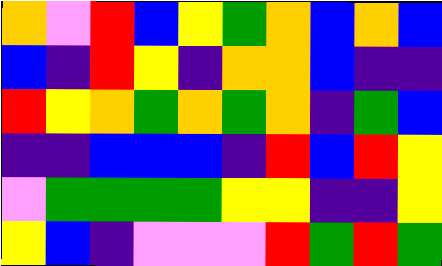[["orange", "violet", "red", "blue", "yellow", "green", "orange", "blue", "orange", "blue"], ["blue", "indigo", "red", "yellow", "indigo", "orange", "orange", "blue", "indigo", "indigo"], ["red", "yellow", "orange", "green", "orange", "green", "orange", "indigo", "green", "blue"], ["indigo", "indigo", "blue", "blue", "blue", "indigo", "red", "blue", "red", "yellow"], ["violet", "green", "green", "green", "green", "yellow", "yellow", "indigo", "indigo", "yellow"], ["yellow", "blue", "indigo", "violet", "violet", "violet", "red", "green", "red", "green"]]